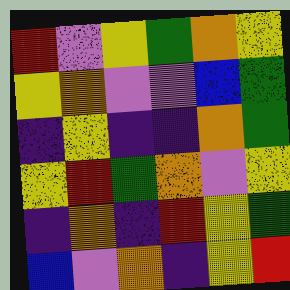[["red", "violet", "yellow", "green", "orange", "yellow"], ["yellow", "orange", "violet", "violet", "blue", "green"], ["indigo", "yellow", "indigo", "indigo", "orange", "green"], ["yellow", "red", "green", "orange", "violet", "yellow"], ["indigo", "orange", "indigo", "red", "yellow", "green"], ["blue", "violet", "orange", "indigo", "yellow", "red"]]